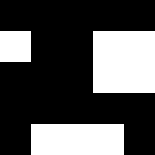[["black", "black", "black", "black", "black"], ["white", "black", "black", "white", "white"], ["black", "black", "black", "white", "white"], ["black", "black", "black", "black", "black"], ["black", "white", "white", "white", "black"]]